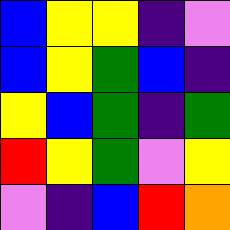[["blue", "yellow", "yellow", "indigo", "violet"], ["blue", "yellow", "green", "blue", "indigo"], ["yellow", "blue", "green", "indigo", "green"], ["red", "yellow", "green", "violet", "yellow"], ["violet", "indigo", "blue", "red", "orange"]]